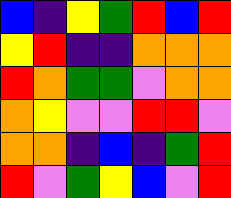[["blue", "indigo", "yellow", "green", "red", "blue", "red"], ["yellow", "red", "indigo", "indigo", "orange", "orange", "orange"], ["red", "orange", "green", "green", "violet", "orange", "orange"], ["orange", "yellow", "violet", "violet", "red", "red", "violet"], ["orange", "orange", "indigo", "blue", "indigo", "green", "red"], ["red", "violet", "green", "yellow", "blue", "violet", "red"]]